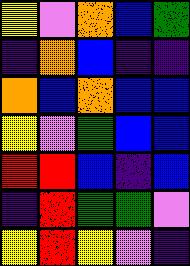[["yellow", "violet", "orange", "blue", "green"], ["indigo", "orange", "blue", "indigo", "indigo"], ["orange", "blue", "orange", "blue", "blue"], ["yellow", "violet", "green", "blue", "blue"], ["red", "red", "blue", "indigo", "blue"], ["indigo", "red", "green", "green", "violet"], ["yellow", "red", "yellow", "violet", "indigo"]]